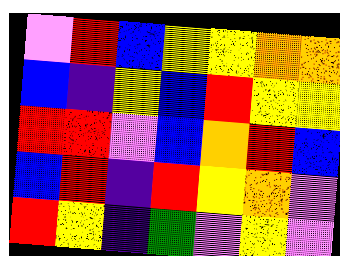[["violet", "red", "blue", "yellow", "yellow", "orange", "orange"], ["blue", "indigo", "yellow", "blue", "red", "yellow", "yellow"], ["red", "red", "violet", "blue", "orange", "red", "blue"], ["blue", "red", "indigo", "red", "yellow", "orange", "violet"], ["red", "yellow", "indigo", "green", "violet", "yellow", "violet"]]